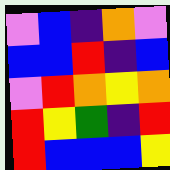[["violet", "blue", "indigo", "orange", "violet"], ["blue", "blue", "red", "indigo", "blue"], ["violet", "red", "orange", "yellow", "orange"], ["red", "yellow", "green", "indigo", "red"], ["red", "blue", "blue", "blue", "yellow"]]